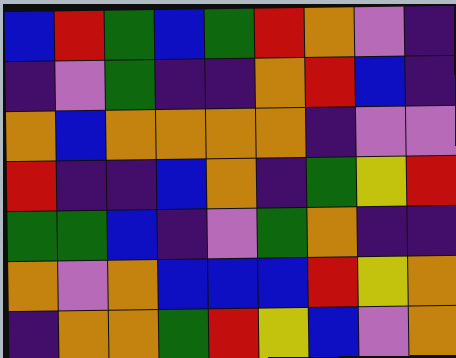[["blue", "red", "green", "blue", "green", "red", "orange", "violet", "indigo"], ["indigo", "violet", "green", "indigo", "indigo", "orange", "red", "blue", "indigo"], ["orange", "blue", "orange", "orange", "orange", "orange", "indigo", "violet", "violet"], ["red", "indigo", "indigo", "blue", "orange", "indigo", "green", "yellow", "red"], ["green", "green", "blue", "indigo", "violet", "green", "orange", "indigo", "indigo"], ["orange", "violet", "orange", "blue", "blue", "blue", "red", "yellow", "orange"], ["indigo", "orange", "orange", "green", "red", "yellow", "blue", "violet", "orange"]]